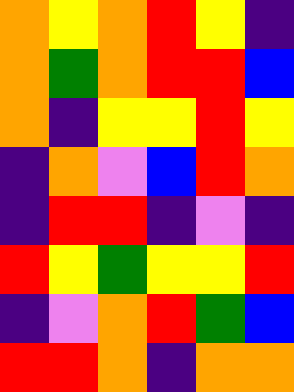[["orange", "yellow", "orange", "red", "yellow", "indigo"], ["orange", "green", "orange", "red", "red", "blue"], ["orange", "indigo", "yellow", "yellow", "red", "yellow"], ["indigo", "orange", "violet", "blue", "red", "orange"], ["indigo", "red", "red", "indigo", "violet", "indigo"], ["red", "yellow", "green", "yellow", "yellow", "red"], ["indigo", "violet", "orange", "red", "green", "blue"], ["red", "red", "orange", "indigo", "orange", "orange"]]